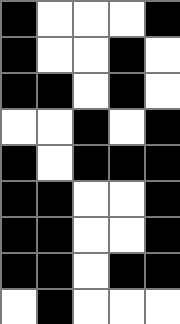[["black", "white", "white", "white", "black"], ["black", "white", "white", "black", "white"], ["black", "black", "white", "black", "white"], ["white", "white", "black", "white", "black"], ["black", "white", "black", "black", "black"], ["black", "black", "white", "white", "black"], ["black", "black", "white", "white", "black"], ["black", "black", "white", "black", "black"], ["white", "black", "white", "white", "white"]]